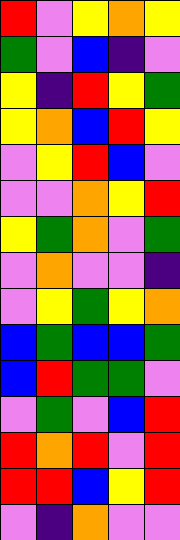[["red", "violet", "yellow", "orange", "yellow"], ["green", "violet", "blue", "indigo", "violet"], ["yellow", "indigo", "red", "yellow", "green"], ["yellow", "orange", "blue", "red", "yellow"], ["violet", "yellow", "red", "blue", "violet"], ["violet", "violet", "orange", "yellow", "red"], ["yellow", "green", "orange", "violet", "green"], ["violet", "orange", "violet", "violet", "indigo"], ["violet", "yellow", "green", "yellow", "orange"], ["blue", "green", "blue", "blue", "green"], ["blue", "red", "green", "green", "violet"], ["violet", "green", "violet", "blue", "red"], ["red", "orange", "red", "violet", "red"], ["red", "red", "blue", "yellow", "red"], ["violet", "indigo", "orange", "violet", "violet"]]